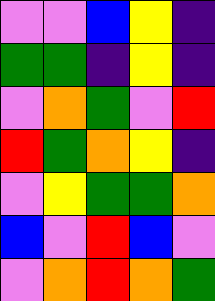[["violet", "violet", "blue", "yellow", "indigo"], ["green", "green", "indigo", "yellow", "indigo"], ["violet", "orange", "green", "violet", "red"], ["red", "green", "orange", "yellow", "indigo"], ["violet", "yellow", "green", "green", "orange"], ["blue", "violet", "red", "blue", "violet"], ["violet", "orange", "red", "orange", "green"]]